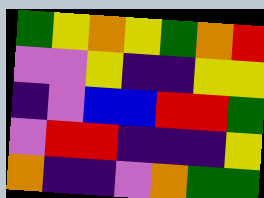[["green", "yellow", "orange", "yellow", "green", "orange", "red"], ["violet", "violet", "yellow", "indigo", "indigo", "yellow", "yellow"], ["indigo", "violet", "blue", "blue", "red", "red", "green"], ["violet", "red", "red", "indigo", "indigo", "indigo", "yellow"], ["orange", "indigo", "indigo", "violet", "orange", "green", "green"]]